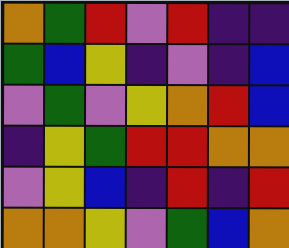[["orange", "green", "red", "violet", "red", "indigo", "indigo"], ["green", "blue", "yellow", "indigo", "violet", "indigo", "blue"], ["violet", "green", "violet", "yellow", "orange", "red", "blue"], ["indigo", "yellow", "green", "red", "red", "orange", "orange"], ["violet", "yellow", "blue", "indigo", "red", "indigo", "red"], ["orange", "orange", "yellow", "violet", "green", "blue", "orange"]]